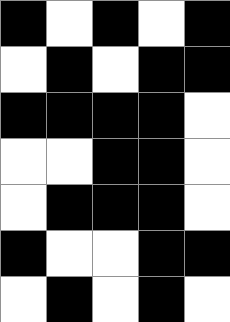[["black", "white", "black", "white", "black"], ["white", "black", "white", "black", "black"], ["black", "black", "black", "black", "white"], ["white", "white", "black", "black", "white"], ["white", "black", "black", "black", "white"], ["black", "white", "white", "black", "black"], ["white", "black", "white", "black", "white"]]